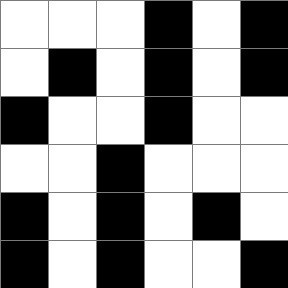[["white", "white", "white", "black", "white", "black"], ["white", "black", "white", "black", "white", "black"], ["black", "white", "white", "black", "white", "white"], ["white", "white", "black", "white", "white", "white"], ["black", "white", "black", "white", "black", "white"], ["black", "white", "black", "white", "white", "black"]]